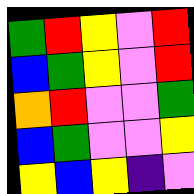[["green", "red", "yellow", "violet", "red"], ["blue", "green", "yellow", "violet", "red"], ["orange", "red", "violet", "violet", "green"], ["blue", "green", "violet", "violet", "yellow"], ["yellow", "blue", "yellow", "indigo", "violet"]]